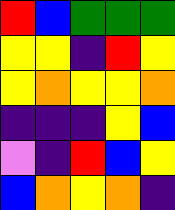[["red", "blue", "green", "green", "green"], ["yellow", "yellow", "indigo", "red", "yellow"], ["yellow", "orange", "yellow", "yellow", "orange"], ["indigo", "indigo", "indigo", "yellow", "blue"], ["violet", "indigo", "red", "blue", "yellow"], ["blue", "orange", "yellow", "orange", "indigo"]]